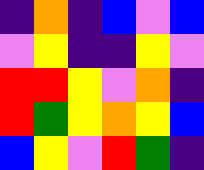[["indigo", "orange", "indigo", "blue", "violet", "blue"], ["violet", "yellow", "indigo", "indigo", "yellow", "violet"], ["red", "red", "yellow", "violet", "orange", "indigo"], ["red", "green", "yellow", "orange", "yellow", "blue"], ["blue", "yellow", "violet", "red", "green", "indigo"]]